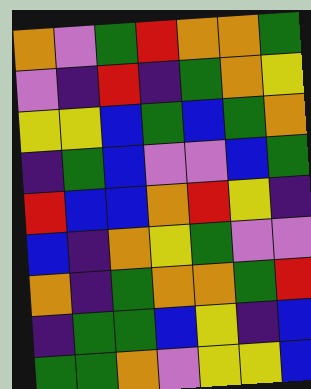[["orange", "violet", "green", "red", "orange", "orange", "green"], ["violet", "indigo", "red", "indigo", "green", "orange", "yellow"], ["yellow", "yellow", "blue", "green", "blue", "green", "orange"], ["indigo", "green", "blue", "violet", "violet", "blue", "green"], ["red", "blue", "blue", "orange", "red", "yellow", "indigo"], ["blue", "indigo", "orange", "yellow", "green", "violet", "violet"], ["orange", "indigo", "green", "orange", "orange", "green", "red"], ["indigo", "green", "green", "blue", "yellow", "indigo", "blue"], ["green", "green", "orange", "violet", "yellow", "yellow", "blue"]]